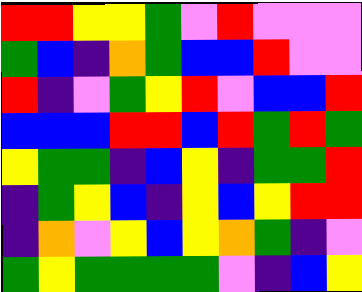[["red", "red", "yellow", "yellow", "green", "violet", "red", "violet", "violet", "violet"], ["green", "blue", "indigo", "orange", "green", "blue", "blue", "red", "violet", "violet"], ["red", "indigo", "violet", "green", "yellow", "red", "violet", "blue", "blue", "red"], ["blue", "blue", "blue", "red", "red", "blue", "red", "green", "red", "green"], ["yellow", "green", "green", "indigo", "blue", "yellow", "indigo", "green", "green", "red"], ["indigo", "green", "yellow", "blue", "indigo", "yellow", "blue", "yellow", "red", "red"], ["indigo", "orange", "violet", "yellow", "blue", "yellow", "orange", "green", "indigo", "violet"], ["green", "yellow", "green", "green", "green", "green", "violet", "indigo", "blue", "yellow"]]